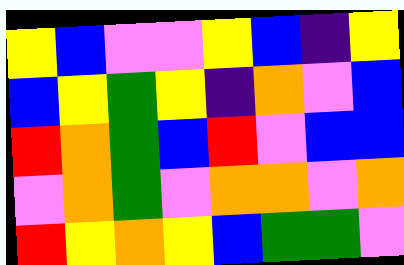[["yellow", "blue", "violet", "violet", "yellow", "blue", "indigo", "yellow"], ["blue", "yellow", "green", "yellow", "indigo", "orange", "violet", "blue"], ["red", "orange", "green", "blue", "red", "violet", "blue", "blue"], ["violet", "orange", "green", "violet", "orange", "orange", "violet", "orange"], ["red", "yellow", "orange", "yellow", "blue", "green", "green", "violet"]]